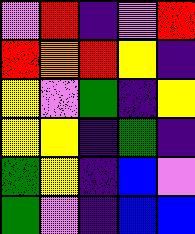[["violet", "red", "indigo", "violet", "red"], ["red", "orange", "red", "yellow", "indigo"], ["yellow", "violet", "green", "indigo", "yellow"], ["yellow", "yellow", "indigo", "green", "indigo"], ["green", "yellow", "indigo", "blue", "violet"], ["green", "violet", "indigo", "blue", "blue"]]